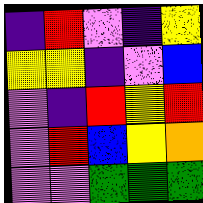[["indigo", "red", "violet", "indigo", "yellow"], ["yellow", "yellow", "indigo", "violet", "blue"], ["violet", "indigo", "red", "yellow", "red"], ["violet", "red", "blue", "yellow", "orange"], ["violet", "violet", "green", "green", "green"]]